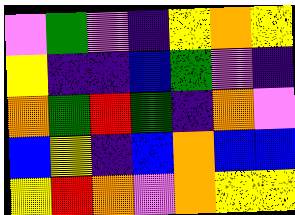[["violet", "green", "violet", "indigo", "yellow", "orange", "yellow"], ["yellow", "indigo", "indigo", "blue", "green", "violet", "indigo"], ["orange", "green", "red", "green", "indigo", "orange", "violet"], ["blue", "yellow", "indigo", "blue", "orange", "blue", "blue"], ["yellow", "red", "orange", "violet", "orange", "yellow", "yellow"]]